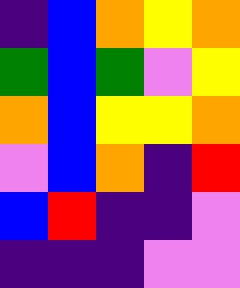[["indigo", "blue", "orange", "yellow", "orange"], ["green", "blue", "green", "violet", "yellow"], ["orange", "blue", "yellow", "yellow", "orange"], ["violet", "blue", "orange", "indigo", "red"], ["blue", "red", "indigo", "indigo", "violet"], ["indigo", "indigo", "indigo", "violet", "violet"]]